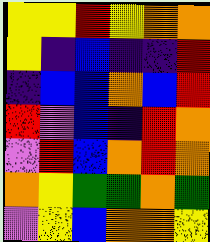[["yellow", "yellow", "red", "yellow", "orange", "orange"], ["yellow", "indigo", "blue", "indigo", "indigo", "red"], ["indigo", "blue", "blue", "orange", "blue", "red"], ["red", "violet", "blue", "indigo", "red", "orange"], ["violet", "red", "blue", "orange", "red", "orange"], ["orange", "yellow", "green", "green", "orange", "green"], ["violet", "yellow", "blue", "orange", "orange", "yellow"]]